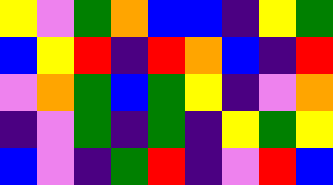[["yellow", "violet", "green", "orange", "blue", "blue", "indigo", "yellow", "green"], ["blue", "yellow", "red", "indigo", "red", "orange", "blue", "indigo", "red"], ["violet", "orange", "green", "blue", "green", "yellow", "indigo", "violet", "orange"], ["indigo", "violet", "green", "indigo", "green", "indigo", "yellow", "green", "yellow"], ["blue", "violet", "indigo", "green", "red", "indigo", "violet", "red", "blue"]]